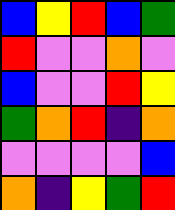[["blue", "yellow", "red", "blue", "green"], ["red", "violet", "violet", "orange", "violet"], ["blue", "violet", "violet", "red", "yellow"], ["green", "orange", "red", "indigo", "orange"], ["violet", "violet", "violet", "violet", "blue"], ["orange", "indigo", "yellow", "green", "red"]]